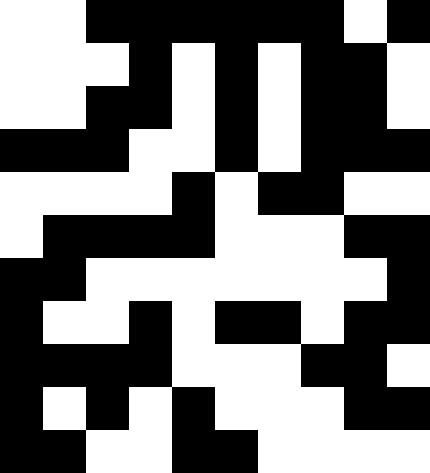[["white", "white", "black", "black", "black", "black", "black", "black", "white", "black"], ["white", "white", "white", "black", "white", "black", "white", "black", "black", "white"], ["white", "white", "black", "black", "white", "black", "white", "black", "black", "white"], ["black", "black", "black", "white", "white", "black", "white", "black", "black", "black"], ["white", "white", "white", "white", "black", "white", "black", "black", "white", "white"], ["white", "black", "black", "black", "black", "white", "white", "white", "black", "black"], ["black", "black", "white", "white", "white", "white", "white", "white", "white", "black"], ["black", "white", "white", "black", "white", "black", "black", "white", "black", "black"], ["black", "black", "black", "black", "white", "white", "white", "black", "black", "white"], ["black", "white", "black", "white", "black", "white", "white", "white", "black", "black"], ["black", "black", "white", "white", "black", "black", "white", "white", "white", "white"]]